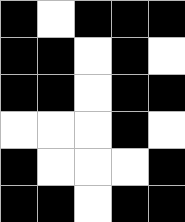[["black", "white", "black", "black", "black"], ["black", "black", "white", "black", "white"], ["black", "black", "white", "black", "black"], ["white", "white", "white", "black", "white"], ["black", "white", "white", "white", "black"], ["black", "black", "white", "black", "black"]]